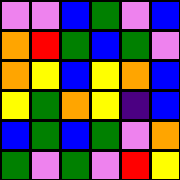[["violet", "violet", "blue", "green", "violet", "blue"], ["orange", "red", "green", "blue", "green", "violet"], ["orange", "yellow", "blue", "yellow", "orange", "blue"], ["yellow", "green", "orange", "yellow", "indigo", "blue"], ["blue", "green", "blue", "green", "violet", "orange"], ["green", "violet", "green", "violet", "red", "yellow"]]